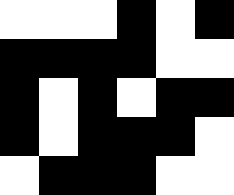[["white", "white", "white", "black", "white", "black"], ["black", "black", "black", "black", "white", "white"], ["black", "white", "black", "white", "black", "black"], ["black", "white", "black", "black", "black", "white"], ["white", "black", "black", "black", "white", "white"]]